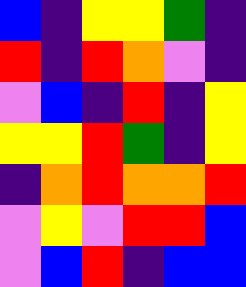[["blue", "indigo", "yellow", "yellow", "green", "indigo"], ["red", "indigo", "red", "orange", "violet", "indigo"], ["violet", "blue", "indigo", "red", "indigo", "yellow"], ["yellow", "yellow", "red", "green", "indigo", "yellow"], ["indigo", "orange", "red", "orange", "orange", "red"], ["violet", "yellow", "violet", "red", "red", "blue"], ["violet", "blue", "red", "indigo", "blue", "blue"]]